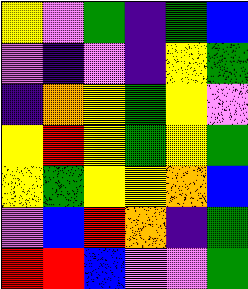[["yellow", "violet", "green", "indigo", "green", "blue"], ["violet", "indigo", "violet", "indigo", "yellow", "green"], ["indigo", "orange", "yellow", "green", "yellow", "violet"], ["yellow", "red", "yellow", "green", "yellow", "green"], ["yellow", "green", "yellow", "yellow", "orange", "blue"], ["violet", "blue", "red", "orange", "indigo", "green"], ["red", "red", "blue", "violet", "violet", "green"]]